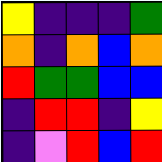[["yellow", "indigo", "indigo", "indigo", "green"], ["orange", "indigo", "orange", "blue", "orange"], ["red", "green", "green", "blue", "blue"], ["indigo", "red", "red", "indigo", "yellow"], ["indigo", "violet", "red", "blue", "red"]]